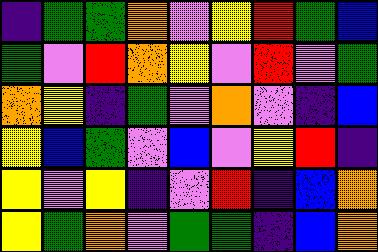[["indigo", "green", "green", "orange", "violet", "yellow", "red", "green", "blue"], ["green", "violet", "red", "orange", "yellow", "violet", "red", "violet", "green"], ["orange", "yellow", "indigo", "green", "violet", "orange", "violet", "indigo", "blue"], ["yellow", "blue", "green", "violet", "blue", "violet", "yellow", "red", "indigo"], ["yellow", "violet", "yellow", "indigo", "violet", "red", "indigo", "blue", "orange"], ["yellow", "green", "orange", "violet", "green", "green", "indigo", "blue", "orange"]]